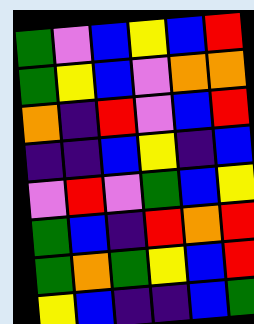[["green", "violet", "blue", "yellow", "blue", "red"], ["green", "yellow", "blue", "violet", "orange", "orange"], ["orange", "indigo", "red", "violet", "blue", "red"], ["indigo", "indigo", "blue", "yellow", "indigo", "blue"], ["violet", "red", "violet", "green", "blue", "yellow"], ["green", "blue", "indigo", "red", "orange", "red"], ["green", "orange", "green", "yellow", "blue", "red"], ["yellow", "blue", "indigo", "indigo", "blue", "green"]]